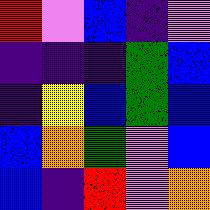[["red", "violet", "blue", "indigo", "violet"], ["indigo", "indigo", "indigo", "green", "blue"], ["indigo", "yellow", "blue", "green", "blue"], ["blue", "orange", "green", "violet", "blue"], ["blue", "indigo", "red", "violet", "orange"]]